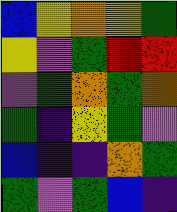[["blue", "yellow", "orange", "yellow", "green"], ["yellow", "violet", "green", "red", "red"], ["violet", "green", "orange", "green", "orange"], ["green", "indigo", "yellow", "green", "violet"], ["blue", "indigo", "indigo", "orange", "green"], ["green", "violet", "green", "blue", "indigo"]]